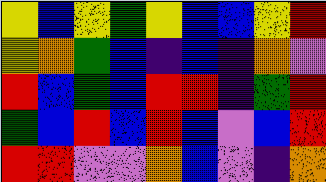[["yellow", "blue", "yellow", "green", "yellow", "blue", "blue", "yellow", "red"], ["yellow", "orange", "green", "blue", "indigo", "blue", "indigo", "orange", "violet"], ["red", "blue", "green", "blue", "red", "red", "indigo", "green", "red"], ["green", "blue", "red", "blue", "red", "blue", "violet", "blue", "red"], ["red", "red", "violet", "violet", "orange", "blue", "violet", "indigo", "orange"]]